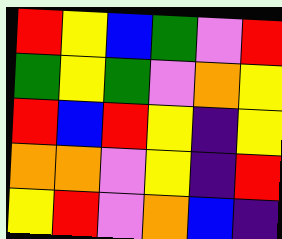[["red", "yellow", "blue", "green", "violet", "red"], ["green", "yellow", "green", "violet", "orange", "yellow"], ["red", "blue", "red", "yellow", "indigo", "yellow"], ["orange", "orange", "violet", "yellow", "indigo", "red"], ["yellow", "red", "violet", "orange", "blue", "indigo"]]